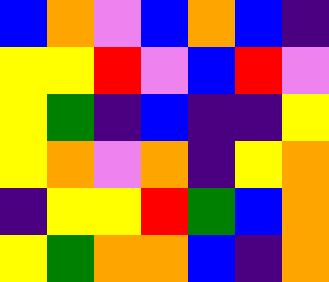[["blue", "orange", "violet", "blue", "orange", "blue", "indigo"], ["yellow", "yellow", "red", "violet", "blue", "red", "violet"], ["yellow", "green", "indigo", "blue", "indigo", "indigo", "yellow"], ["yellow", "orange", "violet", "orange", "indigo", "yellow", "orange"], ["indigo", "yellow", "yellow", "red", "green", "blue", "orange"], ["yellow", "green", "orange", "orange", "blue", "indigo", "orange"]]